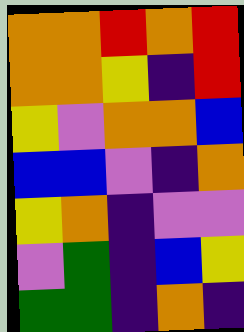[["orange", "orange", "red", "orange", "red"], ["orange", "orange", "yellow", "indigo", "red"], ["yellow", "violet", "orange", "orange", "blue"], ["blue", "blue", "violet", "indigo", "orange"], ["yellow", "orange", "indigo", "violet", "violet"], ["violet", "green", "indigo", "blue", "yellow"], ["green", "green", "indigo", "orange", "indigo"]]